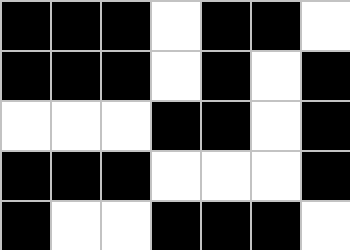[["black", "black", "black", "white", "black", "black", "white"], ["black", "black", "black", "white", "black", "white", "black"], ["white", "white", "white", "black", "black", "white", "black"], ["black", "black", "black", "white", "white", "white", "black"], ["black", "white", "white", "black", "black", "black", "white"]]